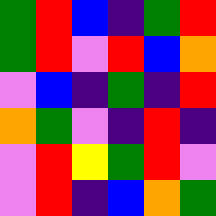[["green", "red", "blue", "indigo", "green", "red"], ["green", "red", "violet", "red", "blue", "orange"], ["violet", "blue", "indigo", "green", "indigo", "red"], ["orange", "green", "violet", "indigo", "red", "indigo"], ["violet", "red", "yellow", "green", "red", "violet"], ["violet", "red", "indigo", "blue", "orange", "green"]]